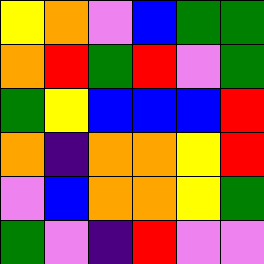[["yellow", "orange", "violet", "blue", "green", "green"], ["orange", "red", "green", "red", "violet", "green"], ["green", "yellow", "blue", "blue", "blue", "red"], ["orange", "indigo", "orange", "orange", "yellow", "red"], ["violet", "blue", "orange", "orange", "yellow", "green"], ["green", "violet", "indigo", "red", "violet", "violet"]]